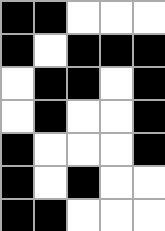[["black", "black", "white", "white", "white"], ["black", "white", "black", "black", "black"], ["white", "black", "black", "white", "black"], ["white", "black", "white", "white", "black"], ["black", "white", "white", "white", "black"], ["black", "white", "black", "white", "white"], ["black", "black", "white", "white", "white"]]